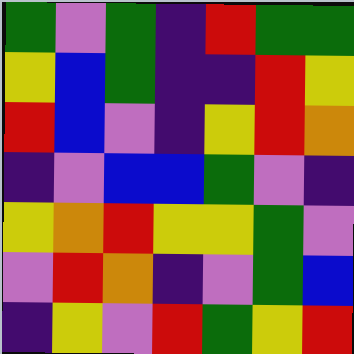[["green", "violet", "green", "indigo", "red", "green", "green"], ["yellow", "blue", "green", "indigo", "indigo", "red", "yellow"], ["red", "blue", "violet", "indigo", "yellow", "red", "orange"], ["indigo", "violet", "blue", "blue", "green", "violet", "indigo"], ["yellow", "orange", "red", "yellow", "yellow", "green", "violet"], ["violet", "red", "orange", "indigo", "violet", "green", "blue"], ["indigo", "yellow", "violet", "red", "green", "yellow", "red"]]